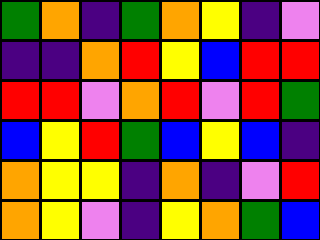[["green", "orange", "indigo", "green", "orange", "yellow", "indigo", "violet"], ["indigo", "indigo", "orange", "red", "yellow", "blue", "red", "red"], ["red", "red", "violet", "orange", "red", "violet", "red", "green"], ["blue", "yellow", "red", "green", "blue", "yellow", "blue", "indigo"], ["orange", "yellow", "yellow", "indigo", "orange", "indigo", "violet", "red"], ["orange", "yellow", "violet", "indigo", "yellow", "orange", "green", "blue"]]